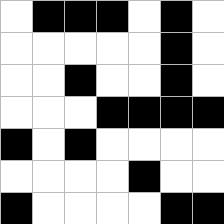[["white", "black", "black", "black", "white", "black", "white"], ["white", "white", "white", "white", "white", "black", "white"], ["white", "white", "black", "white", "white", "black", "white"], ["white", "white", "white", "black", "black", "black", "black"], ["black", "white", "black", "white", "white", "white", "white"], ["white", "white", "white", "white", "black", "white", "white"], ["black", "white", "white", "white", "white", "black", "black"]]